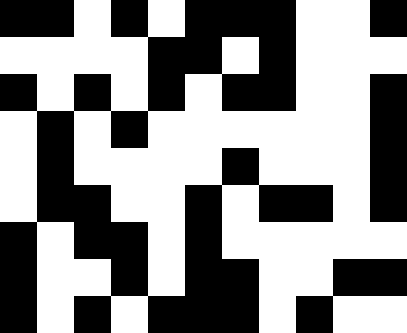[["black", "black", "white", "black", "white", "black", "black", "black", "white", "white", "black"], ["white", "white", "white", "white", "black", "black", "white", "black", "white", "white", "white"], ["black", "white", "black", "white", "black", "white", "black", "black", "white", "white", "black"], ["white", "black", "white", "black", "white", "white", "white", "white", "white", "white", "black"], ["white", "black", "white", "white", "white", "white", "black", "white", "white", "white", "black"], ["white", "black", "black", "white", "white", "black", "white", "black", "black", "white", "black"], ["black", "white", "black", "black", "white", "black", "white", "white", "white", "white", "white"], ["black", "white", "white", "black", "white", "black", "black", "white", "white", "black", "black"], ["black", "white", "black", "white", "black", "black", "black", "white", "black", "white", "white"]]